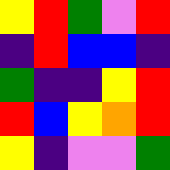[["yellow", "red", "green", "violet", "red"], ["indigo", "red", "blue", "blue", "indigo"], ["green", "indigo", "indigo", "yellow", "red"], ["red", "blue", "yellow", "orange", "red"], ["yellow", "indigo", "violet", "violet", "green"]]